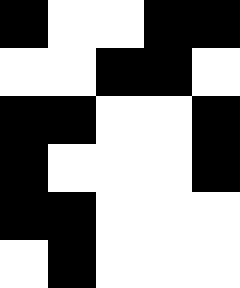[["black", "white", "white", "black", "black"], ["white", "white", "black", "black", "white"], ["black", "black", "white", "white", "black"], ["black", "white", "white", "white", "black"], ["black", "black", "white", "white", "white"], ["white", "black", "white", "white", "white"]]